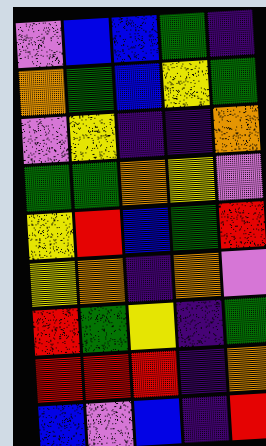[["violet", "blue", "blue", "green", "indigo"], ["orange", "green", "blue", "yellow", "green"], ["violet", "yellow", "indigo", "indigo", "orange"], ["green", "green", "orange", "yellow", "violet"], ["yellow", "red", "blue", "green", "red"], ["yellow", "orange", "indigo", "orange", "violet"], ["red", "green", "yellow", "indigo", "green"], ["red", "red", "red", "indigo", "orange"], ["blue", "violet", "blue", "indigo", "red"]]